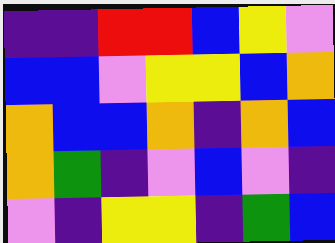[["indigo", "indigo", "red", "red", "blue", "yellow", "violet"], ["blue", "blue", "violet", "yellow", "yellow", "blue", "orange"], ["orange", "blue", "blue", "orange", "indigo", "orange", "blue"], ["orange", "green", "indigo", "violet", "blue", "violet", "indigo"], ["violet", "indigo", "yellow", "yellow", "indigo", "green", "blue"]]